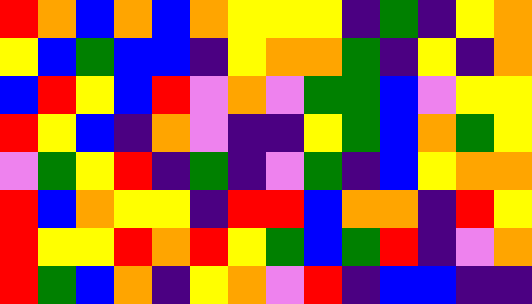[["red", "orange", "blue", "orange", "blue", "orange", "yellow", "yellow", "yellow", "indigo", "green", "indigo", "yellow", "orange"], ["yellow", "blue", "green", "blue", "blue", "indigo", "yellow", "orange", "orange", "green", "indigo", "yellow", "indigo", "orange"], ["blue", "red", "yellow", "blue", "red", "violet", "orange", "violet", "green", "green", "blue", "violet", "yellow", "yellow"], ["red", "yellow", "blue", "indigo", "orange", "violet", "indigo", "indigo", "yellow", "green", "blue", "orange", "green", "yellow"], ["violet", "green", "yellow", "red", "indigo", "green", "indigo", "violet", "green", "indigo", "blue", "yellow", "orange", "orange"], ["red", "blue", "orange", "yellow", "yellow", "indigo", "red", "red", "blue", "orange", "orange", "indigo", "red", "yellow"], ["red", "yellow", "yellow", "red", "orange", "red", "yellow", "green", "blue", "green", "red", "indigo", "violet", "orange"], ["red", "green", "blue", "orange", "indigo", "yellow", "orange", "violet", "red", "indigo", "blue", "blue", "indigo", "indigo"]]